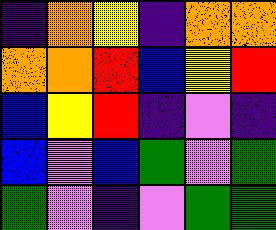[["indigo", "orange", "yellow", "indigo", "orange", "orange"], ["orange", "orange", "red", "blue", "yellow", "red"], ["blue", "yellow", "red", "indigo", "violet", "indigo"], ["blue", "violet", "blue", "green", "violet", "green"], ["green", "violet", "indigo", "violet", "green", "green"]]